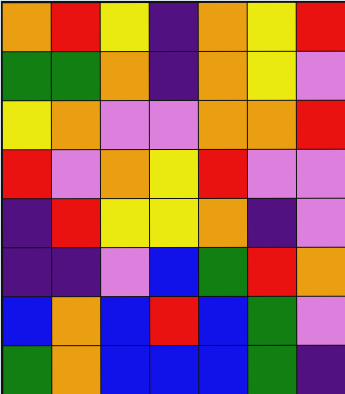[["orange", "red", "yellow", "indigo", "orange", "yellow", "red"], ["green", "green", "orange", "indigo", "orange", "yellow", "violet"], ["yellow", "orange", "violet", "violet", "orange", "orange", "red"], ["red", "violet", "orange", "yellow", "red", "violet", "violet"], ["indigo", "red", "yellow", "yellow", "orange", "indigo", "violet"], ["indigo", "indigo", "violet", "blue", "green", "red", "orange"], ["blue", "orange", "blue", "red", "blue", "green", "violet"], ["green", "orange", "blue", "blue", "blue", "green", "indigo"]]